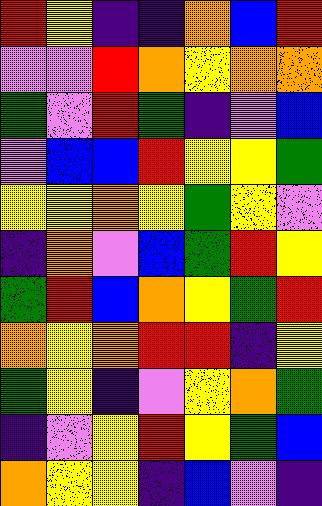[["red", "yellow", "indigo", "indigo", "orange", "blue", "red"], ["violet", "violet", "red", "orange", "yellow", "orange", "orange"], ["green", "violet", "red", "green", "indigo", "violet", "blue"], ["violet", "blue", "blue", "red", "yellow", "yellow", "green"], ["yellow", "yellow", "orange", "yellow", "green", "yellow", "violet"], ["indigo", "orange", "violet", "blue", "green", "red", "yellow"], ["green", "red", "blue", "orange", "yellow", "green", "red"], ["orange", "yellow", "orange", "red", "red", "indigo", "yellow"], ["green", "yellow", "indigo", "violet", "yellow", "orange", "green"], ["indigo", "violet", "yellow", "red", "yellow", "green", "blue"], ["orange", "yellow", "yellow", "indigo", "blue", "violet", "indigo"]]